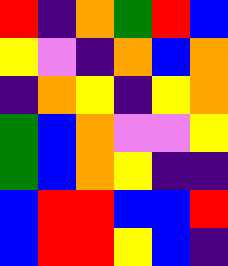[["red", "indigo", "orange", "green", "red", "blue"], ["yellow", "violet", "indigo", "orange", "blue", "orange"], ["indigo", "orange", "yellow", "indigo", "yellow", "orange"], ["green", "blue", "orange", "violet", "violet", "yellow"], ["green", "blue", "orange", "yellow", "indigo", "indigo"], ["blue", "red", "red", "blue", "blue", "red"], ["blue", "red", "red", "yellow", "blue", "indigo"]]